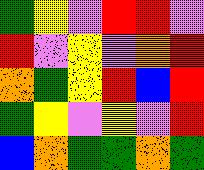[["green", "yellow", "violet", "red", "red", "violet"], ["red", "violet", "yellow", "violet", "orange", "red"], ["orange", "green", "yellow", "red", "blue", "red"], ["green", "yellow", "violet", "yellow", "violet", "red"], ["blue", "orange", "green", "green", "orange", "green"]]